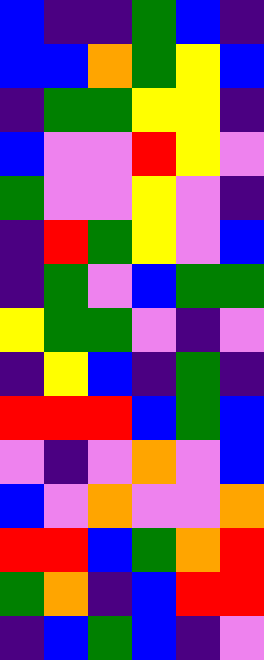[["blue", "indigo", "indigo", "green", "blue", "indigo"], ["blue", "blue", "orange", "green", "yellow", "blue"], ["indigo", "green", "green", "yellow", "yellow", "indigo"], ["blue", "violet", "violet", "red", "yellow", "violet"], ["green", "violet", "violet", "yellow", "violet", "indigo"], ["indigo", "red", "green", "yellow", "violet", "blue"], ["indigo", "green", "violet", "blue", "green", "green"], ["yellow", "green", "green", "violet", "indigo", "violet"], ["indigo", "yellow", "blue", "indigo", "green", "indigo"], ["red", "red", "red", "blue", "green", "blue"], ["violet", "indigo", "violet", "orange", "violet", "blue"], ["blue", "violet", "orange", "violet", "violet", "orange"], ["red", "red", "blue", "green", "orange", "red"], ["green", "orange", "indigo", "blue", "red", "red"], ["indigo", "blue", "green", "blue", "indigo", "violet"]]